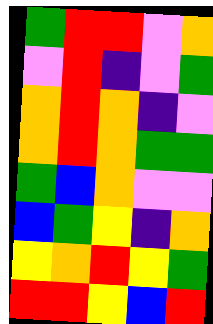[["green", "red", "red", "violet", "orange"], ["violet", "red", "indigo", "violet", "green"], ["orange", "red", "orange", "indigo", "violet"], ["orange", "red", "orange", "green", "green"], ["green", "blue", "orange", "violet", "violet"], ["blue", "green", "yellow", "indigo", "orange"], ["yellow", "orange", "red", "yellow", "green"], ["red", "red", "yellow", "blue", "red"]]